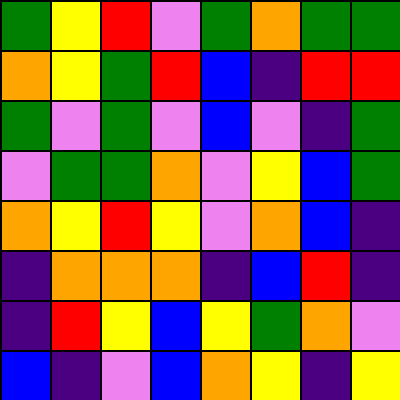[["green", "yellow", "red", "violet", "green", "orange", "green", "green"], ["orange", "yellow", "green", "red", "blue", "indigo", "red", "red"], ["green", "violet", "green", "violet", "blue", "violet", "indigo", "green"], ["violet", "green", "green", "orange", "violet", "yellow", "blue", "green"], ["orange", "yellow", "red", "yellow", "violet", "orange", "blue", "indigo"], ["indigo", "orange", "orange", "orange", "indigo", "blue", "red", "indigo"], ["indigo", "red", "yellow", "blue", "yellow", "green", "orange", "violet"], ["blue", "indigo", "violet", "blue", "orange", "yellow", "indigo", "yellow"]]